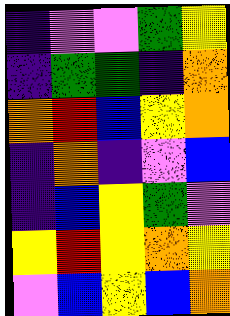[["indigo", "violet", "violet", "green", "yellow"], ["indigo", "green", "green", "indigo", "orange"], ["orange", "red", "blue", "yellow", "orange"], ["indigo", "orange", "indigo", "violet", "blue"], ["indigo", "blue", "yellow", "green", "violet"], ["yellow", "red", "yellow", "orange", "yellow"], ["violet", "blue", "yellow", "blue", "orange"]]